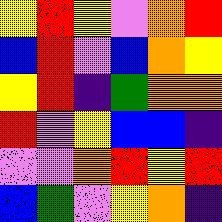[["yellow", "red", "yellow", "violet", "orange", "red"], ["blue", "red", "violet", "blue", "orange", "yellow"], ["yellow", "red", "indigo", "green", "orange", "orange"], ["red", "violet", "yellow", "blue", "blue", "indigo"], ["violet", "violet", "orange", "red", "yellow", "red"], ["blue", "green", "violet", "yellow", "orange", "indigo"]]